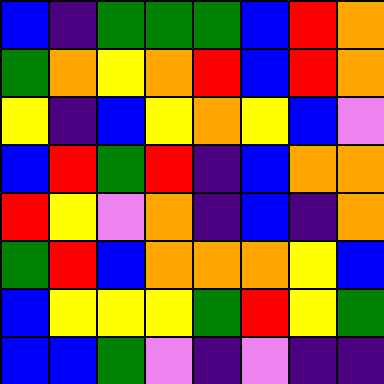[["blue", "indigo", "green", "green", "green", "blue", "red", "orange"], ["green", "orange", "yellow", "orange", "red", "blue", "red", "orange"], ["yellow", "indigo", "blue", "yellow", "orange", "yellow", "blue", "violet"], ["blue", "red", "green", "red", "indigo", "blue", "orange", "orange"], ["red", "yellow", "violet", "orange", "indigo", "blue", "indigo", "orange"], ["green", "red", "blue", "orange", "orange", "orange", "yellow", "blue"], ["blue", "yellow", "yellow", "yellow", "green", "red", "yellow", "green"], ["blue", "blue", "green", "violet", "indigo", "violet", "indigo", "indigo"]]